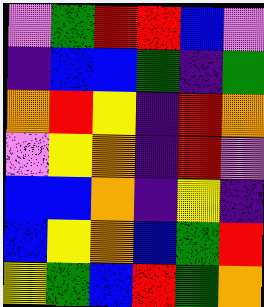[["violet", "green", "red", "red", "blue", "violet"], ["indigo", "blue", "blue", "green", "indigo", "green"], ["orange", "red", "yellow", "indigo", "red", "orange"], ["violet", "yellow", "orange", "indigo", "red", "violet"], ["blue", "blue", "orange", "indigo", "yellow", "indigo"], ["blue", "yellow", "orange", "blue", "green", "red"], ["yellow", "green", "blue", "red", "green", "orange"]]